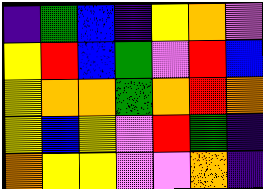[["indigo", "green", "blue", "indigo", "yellow", "orange", "violet"], ["yellow", "red", "blue", "green", "violet", "red", "blue"], ["yellow", "orange", "orange", "green", "orange", "red", "orange"], ["yellow", "blue", "yellow", "violet", "red", "green", "indigo"], ["orange", "yellow", "yellow", "violet", "violet", "orange", "indigo"]]